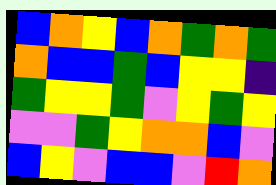[["blue", "orange", "yellow", "blue", "orange", "green", "orange", "green"], ["orange", "blue", "blue", "green", "blue", "yellow", "yellow", "indigo"], ["green", "yellow", "yellow", "green", "violet", "yellow", "green", "yellow"], ["violet", "violet", "green", "yellow", "orange", "orange", "blue", "violet"], ["blue", "yellow", "violet", "blue", "blue", "violet", "red", "orange"]]